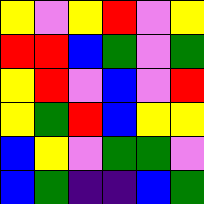[["yellow", "violet", "yellow", "red", "violet", "yellow"], ["red", "red", "blue", "green", "violet", "green"], ["yellow", "red", "violet", "blue", "violet", "red"], ["yellow", "green", "red", "blue", "yellow", "yellow"], ["blue", "yellow", "violet", "green", "green", "violet"], ["blue", "green", "indigo", "indigo", "blue", "green"]]